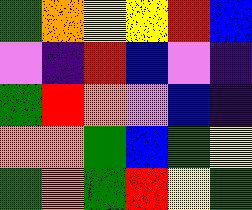[["green", "orange", "yellow", "yellow", "red", "blue"], ["violet", "indigo", "red", "blue", "violet", "indigo"], ["green", "red", "orange", "violet", "blue", "indigo"], ["orange", "orange", "green", "blue", "green", "yellow"], ["green", "orange", "green", "red", "yellow", "green"]]